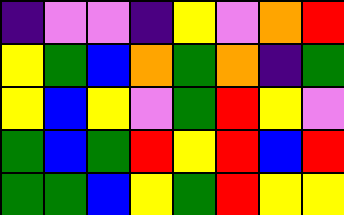[["indigo", "violet", "violet", "indigo", "yellow", "violet", "orange", "red"], ["yellow", "green", "blue", "orange", "green", "orange", "indigo", "green"], ["yellow", "blue", "yellow", "violet", "green", "red", "yellow", "violet"], ["green", "blue", "green", "red", "yellow", "red", "blue", "red"], ["green", "green", "blue", "yellow", "green", "red", "yellow", "yellow"]]